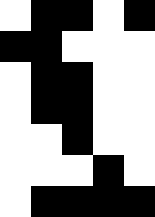[["white", "black", "black", "white", "black"], ["black", "black", "white", "white", "white"], ["white", "black", "black", "white", "white"], ["white", "black", "black", "white", "white"], ["white", "white", "black", "white", "white"], ["white", "white", "white", "black", "white"], ["white", "black", "black", "black", "black"]]